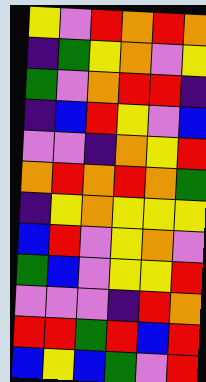[["yellow", "violet", "red", "orange", "red", "orange"], ["indigo", "green", "yellow", "orange", "violet", "yellow"], ["green", "violet", "orange", "red", "red", "indigo"], ["indigo", "blue", "red", "yellow", "violet", "blue"], ["violet", "violet", "indigo", "orange", "yellow", "red"], ["orange", "red", "orange", "red", "orange", "green"], ["indigo", "yellow", "orange", "yellow", "yellow", "yellow"], ["blue", "red", "violet", "yellow", "orange", "violet"], ["green", "blue", "violet", "yellow", "yellow", "red"], ["violet", "violet", "violet", "indigo", "red", "orange"], ["red", "red", "green", "red", "blue", "red"], ["blue", "yellow", "blue", "green", "violet", "red"]]